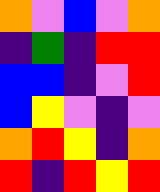[["orange", "violet", "blue", "violet", "orange"], ["indigo", "green", "indigo", "red", "red"], ["blue", "blue", "indigo", "violet", "red"], ["blue", "yellow", "violet", "indigo", "violet"], ["orange", "red", "yellow", "indigo", "orange"], ["red", "indigo", "red", "yellow", "red"]]